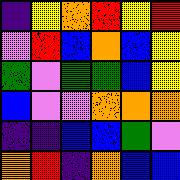[["indigo", "yellow", "orange", "red", "yellow", "red"], ["violet", "red", "blue", "orange", "blue", "yellow"], ["green", "violet", "green", "green", "blue", "yellow"], ["blue", "violet", "violet", "orange", "orange", "orange"], ["indigo", "indigo", "blue", "blue", "green", "violet"], ["orange", "red", "indigo", "orange", "blue", "blue"]]